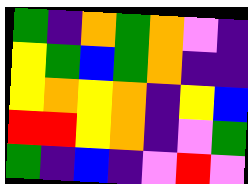[["green", "indigo", "orange", "green", "orange", "violet", "indigo"], ["yellow", "green", "blue", "green", "orange", "indigo", "indigo"], ["yellow", "orange", "yellow", "orange", "indigo", "yellow", "blue"], ["red", "red", "yellow", "orange", "indigo", "violet", "green"], ["green", "indigo", "blue", "indigo", "violet", "red", "violet"]]